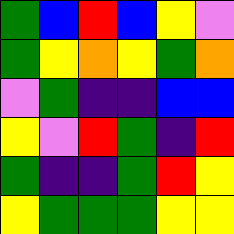[["green", "blue", "red", "blue", "yellow", "violet"], ["green", "yellow", "orange", "yellow", "green", "orange"], ["violet", "green", "indigo", "indigo", "blue", "blue"], ["yellow", "violet", "red", "green", "indigo", "red"], ["green", "indigo", "indigo", "green", "red", "yellow"], ["yellow", "green", "green", "green", "yellow", "yellow"]]